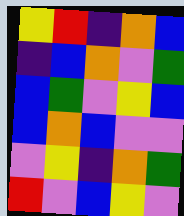[["yellow", "red", "indigo", "orange", "blue"], ["indigo", "blue", "orange", "violet", "green"], ["blue", "green", "violet", "yellow", "blue"], ["blue", "orange", "blue", "violet", "violet"], ["violet", "yellow", "indigo", "orange", "green"], ["red", "violet", "blue", "yellow", "violet"]]